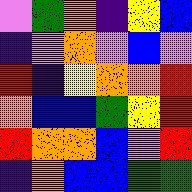[["violet", "green", "orange", "indigo", "yellow", "blue"], ["indigo", "violet", "orange", "violet", "blue", "violet"], ["red", "indigo", "yellow", "orange", "orange", "red"], ["orange", "blue", "blue", "green", "yellow", "red"], ["red", "orange", "orange", "blue", "violet", "red"], ["indigo", "orange", "blue", "blue", "green", "green"]]